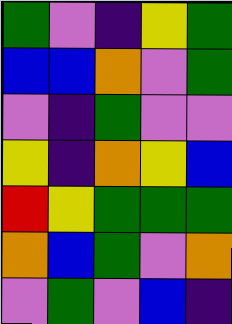[["green", "violet", "indigo", "yellow", "green"], ["blue", "blue", "orange", "violet", "green"], ["violet", "indigo", "green", "violet", "violet"], ["yellow", "indigo", "orange", "yellow", "blue"], ["red", "yellow", "green", "green", "green"], ["orange", "blue", "green", "violet", "orange"], ["violet", "green", "violet", "blue", "indigo"]]